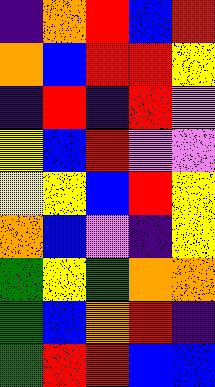[["indigo", "orange", "red", "blue", "red"], ["orange", "blue", "red", "red", "yellow"], ["indigo", "red", "indigo", "red", "violet"], ["yellow", "blue", "red", "violet", "violet"], ["yellow", "yellow", "blue", "red", "yellow"], ["orange", "blue", "violet", "indigo", "yellow"], ["green", "yellow", "green", "orange", "orange"], ["green", "blue", "orange", "red", "indigo"], ["green", "red", "red", "blue", "blue"]]